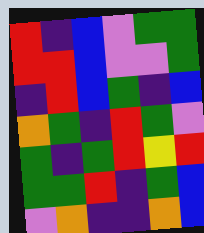[["red", "indigo", "blue", "violet", "green", "green"], ["red", "red", "blue", "violet", "violet", "green"], ["indigo", "red", "blue", "green", "indigo", "blue"], ["orange", "green", "indigo", "red", "green", "violet"], ["green", "indigo", "green", "red", "yellow", "red"], ["green", "green", "red", "indigo", "green", "blue"], ["violet", "orange", "indigo", "indigo", "orange", "blue"]]